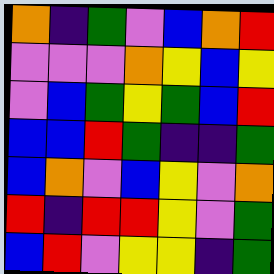[["orange", "indigo", "green", "violet", "blue", "orange", "red"], ["violet", "violet", "violet", "orange", "yellow", "blue", "yellow"], ["violet", "blue", "green", "yellow", "green", "blue", "red"], ["blue", "blue", "red", "green", "indigo", "indigo", "green"], ["blue", "orange", "violet", "blue", "yellow", "violet", "orange"], ["red", "indigo", "red", "red", "yellow", "violet", "green"], ["blue", "red", "violet", "yellow", "yellow", "indigo", "green"]]